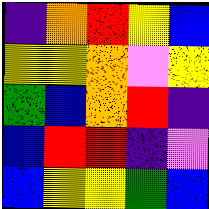[["indigo", "orange", "red", "yellow", "blue"], ["yellow", "yellow", "orange", "violet", "yellow"], ["green", "blue", "orange", "red", "indigo"], ["blue", "red", "red", "indigo", "violet"], ["blue", "yellow", "yellow", "green", "blue"]]